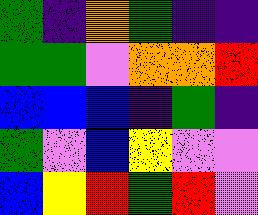[["green", "indigo", "orange", "green", "indigo", "indigo"], ["green", "green", "violet", "orange", "orange", "red"], ["blue", "blue", "blue", "indigo", "green", "indigo"], ["green", "violet", "blue", "yellow", "violet", "violet"], ["blue", "yellow", "red", "green", "red", "violet"]]